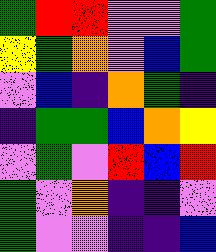[["green", "red", "red", "violet", "violet", "green"], ["yellow", "green", "orange", "violet", "blue", "green"], ["violet", "blue", "indigo", "orange", "green", "indigo"], ["indigo", "green", "green", "blue", "orange", "yellow"], ["violet", "green", "violet", "red", "blue", "red"], ["green", "violet", "orange", "indigo", "indigo", "violet"], ["green", "violet", "violet", "indigo", "indigo", "blue"]]